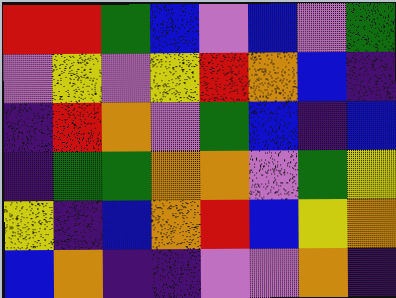[["red", "red", "green", "blue", "violet", "blue", "violet", "green"], ["violet", "yellow", "violet", "yellow", "red", "orange", "blue", "indigo"], ["indigo", "red", "orange", "violet", "green", "blue", "indigo", "blue"], ["indigo", "green", "green", "orange", "orange", "violet", "green", "yellow"], ["yellow", "indigo", "blue", "orange", "red", "blue", "yellow", "orange"], ["blue", "orange", "indigo", "indigo", "violet", "violet", "orange", "indigo"]]